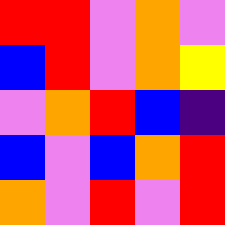[["red", "red", "violet", "orange", "violet"], ["blue", "red", "violet", "orange", "yellow"], ["violet", "orange", "red", "blue", "indigo"], ["blue", "violet", "blue", "orange", "red"], ["orange", "violet", "red", "violet", "red"]]